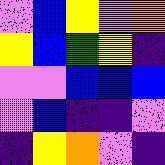[["violet", "blue", "yellow", "violet", "orange"], ["yellow", "blue", "green", "yellow", "indigo"], ["violet", "violet", "blue", "blue", "blue"], ["violet", "blue", "indigo", "indigo", "violet"], ["indigo", "yellow", "orange", "violet", "indigo"]]